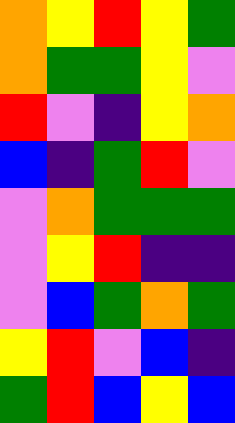[["orange", "yellow", "red", "yellow", "green"], ["orange", "green", "green", "yellow", "violet"], ["red", "violet", "indigo", "yellow", "orange"], ["blue", "indigo", "green", "red", "violet"], ["violet", "orange", "green", "green", "green"], ["violet", "yellow", "red", "indigo", "indigo"], ["violet", "blue", "green", "orange", "green"], ["yellow", "red", "violet", "blue", "indigo"], ["green", "red", "blue", "yellow", "blue"]]